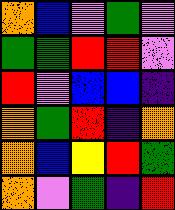[["orange", "blue", "violet", "green", "violet"], ["green", "green", "red", "red", "violet"], ["red", "violet", "blue", "blue", "indigo"], ["orange", "green", "red", "indigo", "orange"], ["orange", "blue", "yellow", "red", "green"], ["orange", "violet", "green", "indigo", "red"]]